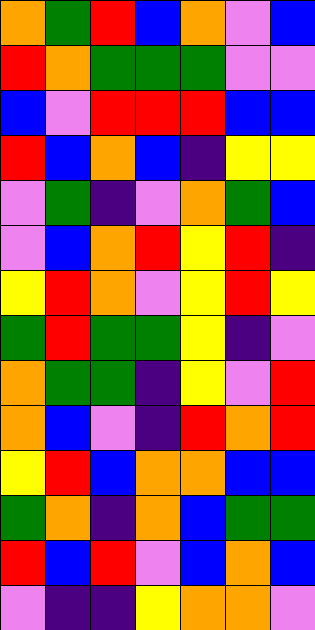[["orange", "green", "red", "blue", "orange", "violet", "blue"], ["red", "orange", "green", "green", "green", "violet", "violet"], ["blue", "violet", "red", "red", "red", "blue", "blue"], ["red", "blue", "orange", "blue", "indigo", "yellow", "yellow"], ["violet", "green", "indigo", "violet", "orange", "green", "blue"], ["violet", "blue", "orange", "red", "yellow", "red", "indigo"], ["yellow", "red", "orange", "violet", "yellow", "red", "yellow"], ["green", "red", "green", "green", "yellow", "indigo", "violet"], ["orange", "green", "green", "indigo", "yellow", "violet", "red"], ["orange", "blue", "violet", "indigo", "red", "orange", "red"], ["yellow", "red", "blue", "orange", "orange", "blue", "blue"], ["green", "orange", "indigo", "orange", "blue", "green", "green"], ["red", "blue", "red", "violet", "blue", "orange", "blue"], ["violet", "indigo", "indigo", "yellow", "orange", "orange", "violet"]]